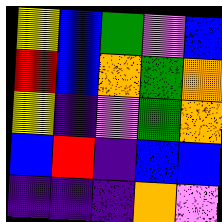[["yellow", "blue", "green", "violet", "blue"], ["red", "blue", "orange", "green", "orange"], ["yellow", "indigo", "violet", "green", "orange"], ["blue", "red", "indigo", "blue", "blue"], ["indigo", "indigo", "indigo", "orange", "violet"]]